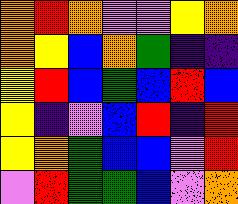[["orange", "red", "orange", "violet", "violet", "yellow", "orange"], ["orange", "yellow", "blue", "orange", "green", "indigo", "indigo"], ["yellow", "red", "blue", "green", "blue", "red", "blue"], ["yellow", "indigo", "violet", "blue", "red", "indigo", "red"], ["yellow", "orange", "green", "blue", "blue", "violet", "red"], ["violet", "red", "green", "green", "blue", "violet", "orange"]]